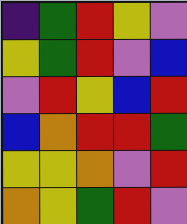[["indigo", "green", "red", "yellow", "violet"], ["yellow", "green", "red", "violet", "blue"], ["violet", "red", "yellow", "blue", "red"], ["blue", "orange", "red", "red", "green"], ["yellow", "yellow", "orange", "violet", "red"], ["orange", "yellow", "green", "red", "violet"]]